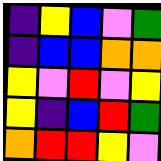[["indigo", "yellow", "blue", "violet", "green"], ["indigo", "blue", "blue", "orange", "orange"], ["yellow", "violet", "red", "violet", "yellow"], ["yellow", "indigo", "blue", "red", "green"], ["orange", "red", "red", "yellow", "violet"]]